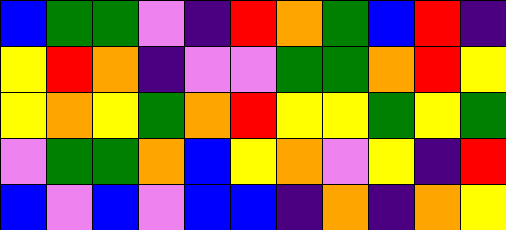[["blue", "green", "green", "violet", "indigo", "red", "orange", "green", "blue", "red", "indigo"], ["yellow", "red", "orange", "indigo", "violet", "violet", "green", "green", "orange", "red", "yellow"], ["yellow", "orange", "yellow", "green", "orange", "red", "yellow", "yellow", "green", "yellow", "green"], ["violet", "green", "green", "orange", "blue", "yellow", "orange", "violet", "yellow", "indigo", "red"], ["blue", "violet", "blue", "violet", "blue", "blue", "indigo", "orange", "indigo", "orange", "yellow"]]